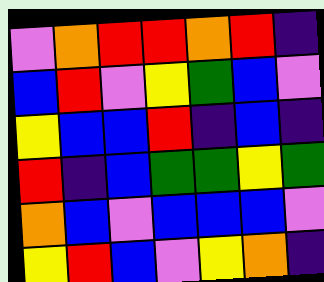[["violet", "orange", "red", "red", "orange", "red", "indigo"], ["blue", "red", "violet", "yellow", "green", "blue", "violet"], ["yellow", "blue", "blue", "red", "indigo", "blue", "indigo"], ["red", "indigo", "blue", "green", "green", "yellow", "green"], ["orange", "blue", "violet", "blue", "blue", "blue", "violet"], ["yellow", "red", "blue", "violet", "yellow", "orange", "indigo"]]